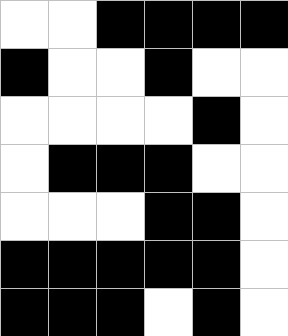[["white", "white", "black", "black", "black", "black"], ["black", "white", "white", "black", "white", "white"], ["white", "white", "white", "white", "black", "white"], ["white", "black", "black", "black", "white", "white"], ["white", "white", "white", "black", "black", "white"], ["black", "black", "black", "black", "black", "white"], ["black", "black", "black", "white", "black", "white"]]